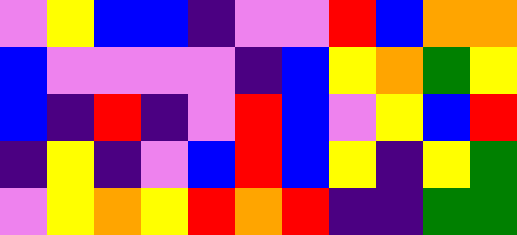[["violet", "yellow", "blue", "blue", "indigo", "violet", "violet", "red", "blue", "orange", "orange"], ["blue", "violet", "violet", "violet", "violet", "indigo", "blue", "yellow", "orange", "green", "yellow"], ["blue", "indigo", "red", "indigo", "violet", "red", "blue", "violet", "yellow", "blue", "red"], ["indigo", "yellow", "indigo", "violet", "blue", "red", "blue", "yellow", "indigo", "yellow", "green"], ["violet", "yellow", "orange", "yellow", "red", "orange", "red", "indigo", "indigo", "green", "green"]]